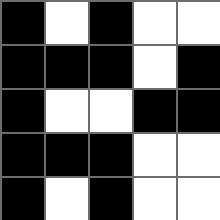[["black", "white", "black", "white", "white"], ["black", "black", "black", "white", "black"], ["black", "white", "white", "black", "black"], ["black", "black", "black", "white", "white"], ["black", "white", "black", "white", "white"]]